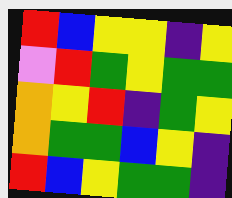[["red", "blue", "yellow", "yellow", "indigo", "yellow"], ["violet", "red", "green", "yellow", "green", "green"], ["orange", "yellow", "red", "indigo", "green", "yellow"], ["orange", "green", "green", "blue", "yellow", "indigo"], ["red", "blue", "yellow", "green", "green", "indigo"]]